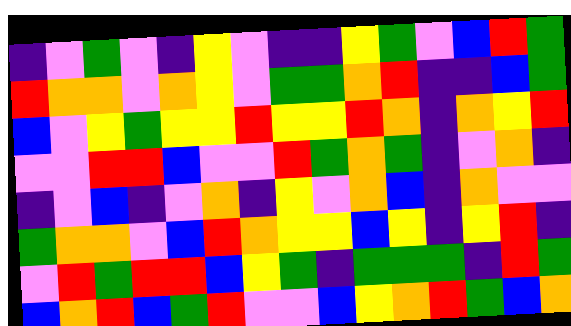[["indigo", "violet", "green", "violet", "indigo", "yellow", "violet", "indigo", "indigo", "yellow", "green", "violet", "blue", "red", "green"], ["red", "orange", "orange", "violet", "orange", "yellow", "violet", "green", "green", "orange", "red", "indigo", "indigo", "blue", "green"], ["blue", "violet", "yellow", "green", "yellow", "yellow", "red", "yellow", "yellow", "red", "orange", "indigo", "orange", "yellow", "red"], ["violet", "violet", "red", "red", "blue", "violet", "violet", "red", "green", "orange", "green", "indigo", "violet", "orange", "indigo"], ["indigo", "violet", "blue", "indigo", "violet", "orange", "indigo", "yellow", "violet", "orange", "blue", "indigo", "orange", "violet", "violet"], ["green", "orange", "orange", "violet", "blue", "red", "orange", "yellow", "yellow", "blue", "yellow", "indigo", "yellow", "red", "indigo"], ["violet", "red", "green", "red", "red", "blue", "yellow", "green", "indigo", "green", "green", "green", "indigo", "red", "green"], ["blue", "orange", "red", "blue", "green", "red", "violet", "violet", "blue", "yellow", "orange", "red", "green", "blue", "orange"]]